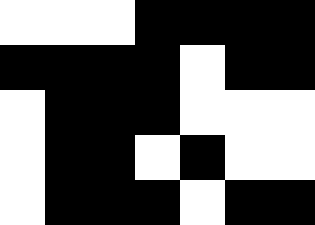[["white", "white", "white", "black", "black", "black", "black"], ["black", "black", "black", "black", "white", "black", "black"], ["white", "black", "black", "black", "white", "white", "white"], ["white", "black", "black", "white", "black", "white", "white"], ["white", "black", "black", "black", "white", "black", "black"]]